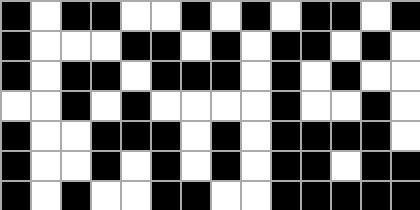[["black", "white", "black", "black", "white", "white", "black", "white", "black", "white", "black", "black", "white", "black"], ["black", "white", "white", "white", "black", "black", "white", "black", "white", "black", "black", "white", "black", "white"], ["black", "white", "black", "black", "white", "black", "black", "black", "white", "black", "white", "black", "white", "white"], ["white", "white", "black", "white", "black", "white", "white", "white", "white", "black", "white", "white", "black", "white"], ["black", "white", "white", "black", "black", "black", "white", "black", "white", "black", "black", "black", "black", "white"], ["black", "white", "white", "black", "white", "black", "white", "black", "white", "black", "black", "white", "black", "black"], ["black", "white", "black", "white", "white", "black", "black", "white", "white", "black", "black", "black", "black", "black"]]